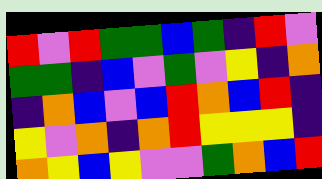[["red", "violet", "red", "green", "green", "blue", "green", "indigo", "red", "violet"], ["green", "green", "indigo", "blue", "violet", "green", "violet", "yellow", "indigo", "orange"], ["indigo", "orange", "blue", "violet", "blue", "red", "orange", "blue", "red", "indigo"], ["yellow", "violet", "orange", "indigo", "orange", "red", "yellow", "yellow", "yellow", "indigo"], ["orange", "yellow", "blue", "yellow", "violet", "violet", "green", "orange", "blue", "red"]]